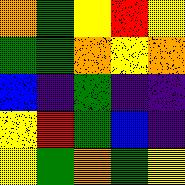[["orange", "green", "yellow", "red", "yellow"], ["green", "green", "orange", "yellow", "orange"], ["blue", "indigo", "green", "indigo", "indigo"], ["yellow", "red", "green", "blue", "indigo"], ["yellow", "green", "orange", "green", "yellow"]]